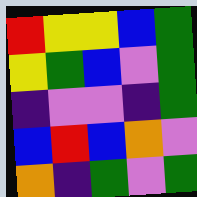[["red", "yellow", "yellow", "blue", "green"], ["yellow", "green", "blue", "violet", "green"], ["indigo", "violet", "violet", "indigo", "green"], ["blue", "red", "blue", "orange", "violet"], ["orange", "indigo", "green", "violet", "green"]]